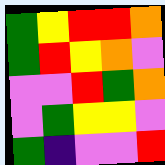[["green", "yellow", "red", "red", "orange"], ["green", "red", "yellow", "orange", "violet"], ["violet", "violet", "red", "green", "orange"], ["violet", "green", "yellow", "yellow", "violet"], ["green", "indigo", "violet", "violet", "red"]]